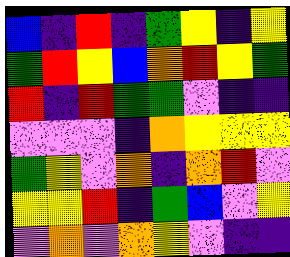[["blue", "indigo", "red", "indigo", "green", "yellow", "indigo", "yellow"], ["green", "red", "yellow", "blue", "orange", "red", "yellow", "green"], ["red", "indigo", "red", "green", "green", "violet", "indigo", "indigo"], ["violet", "violet", "violet", "indigo", "orange", "yellow", "yellow", "yellow"], ["green", "yellow", "violet", "orange", "indigo", "orange", "red", "violet"], ["yellow", "yellow", "red", "indigo", "green", "blue", "violet", "yellow"], ["violet", "orange", "violet", "orange", "yellow", "violet", "indigo", "indigo"]]